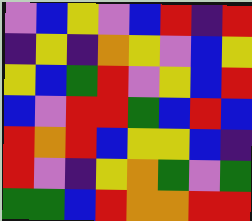[["violet", "blue", "yellow", "violet", "blue", "red", "indigo", "red"], ["indigo", "yellow", "indigo", "orange", "yellow", "violet", "blue", "yellow"], ["yellow", "blue", "green", "red", "violet", "yellow", "blue", "red"], ["blue", "violet", "red", "red", "green", "blue", "red", "blue"], ["red", "orange", "red", "blue", "yellow", "yellow", "blue", "indigo"], ["red", "violet", "indigo", "yellow", "orange", "green", "violet", "green"], ["green", "green", "blue", "red", "orange", "orange", "red", "red"]]